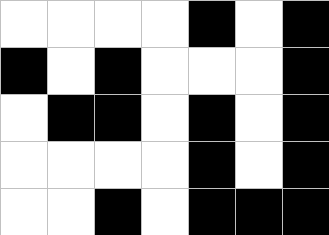[["white", "white", "white", "white", "black", "white", "black"], ["black", "white", "black", "white", "white", "white", "black"], ["white", "black", "black", "white", "black", "white", "black"], ["white", "white", "white", "white", "black", "white", "black"], ["white", "white", "black", "white", "black", "black", "black"]]